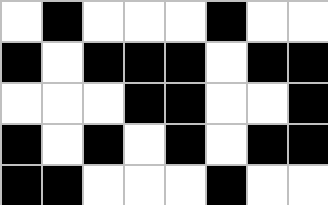[["white", "black", "white", "white", "white", "black", "white", "white"], ["black", "white", "black", "black", "black", "white", "black", "black"], ["white", "white", "white", "black", "black", "white", "white", "black"], ["black", "white", "black", "white", "black", "white", "black", "black"], ["black", "black", "white", "white", "white", "black", "white", "white"]]